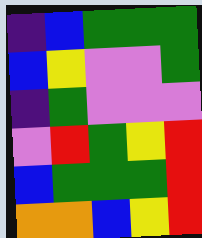[["indigo", "blue", "green", "green", "green"], ["blue", "yellow", "violet", "violet", "green"], ["indigo", "green", "violet", "violet", "violet"], ["violet", "red", "green", "yellow", "red"], ["blue", "green", "green", "green", "red"], ["orange", "orange", "blue", "yellow", "red"]]